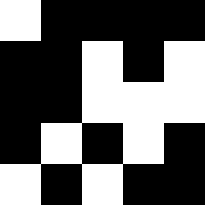[["white", "black", "black", "black", "black"], ["black", "black", "white", "black", "white"], ["black", "black", "white", "white", "white"], ["black", "white", "black", "white", "black"], ["white", "black", "white", "black", "black"]]